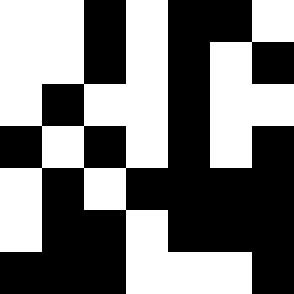[["white", "white", "black", "white", "black", "black", "white"], ["white", "white", "black", "white", "black", "white", "black"], ["white", "black", "white", "white", "black", "white", "white"], ["black", "white", "black", "white", "black", "white", "black"], ["white", "black", "white", "black", "black", "black", "black"], ["white", "black", "black", "white", "black", "black", "black"], ["black", "black", "black", "white", "white", "white", "black"]]